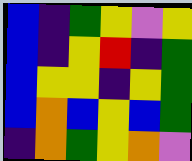[["blue", "indigo", "green", "yellow", "violet", "yellow"], ["blue", "indigo", "yellow", "red", "indigo", "green"], ["blue", "yellow", "yellow", "indigo", "yellow", "green"], ["blue", "orange", "blue", "yellow", "blue", "green"], ["indigo", "orange", "green", "yellow", "orange", "violet"]]